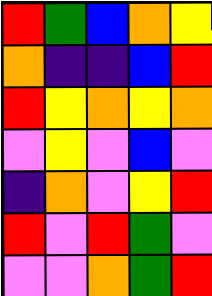[["red", "green", "blue", "orange", "yellow"], ["orange", "indigo", "indigo", "blue", "red"], ["red", "yellow", "orange", "yellow", "orange"], ["violet", "yellow", "violet", "blue", "violet"], ["indigo", "orange", "violet", "yellow", "red"], ["red", "violet", "red", "green", "violet"], ["violet", "violet", "orange", "green", "red"]]